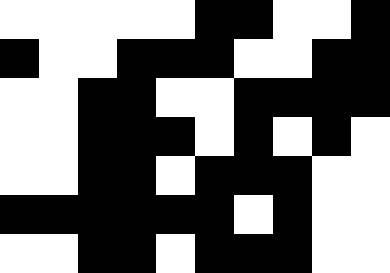[["white", "white", "white", "white", "white", "black", "black", "white", "white", "black"], ["black", "white", "white", "black", "black", "black", "white", "white", "black", "black"], ["white", "white", "black", "black", "white", "white", "black", "black", "black", "black"], ["white", "white", "black", "black", "black", "white", "black", "white", "black", "white"], ["white", "white", "black", "black", "white", "black", "black", "black", "white", "white"], ["black", "black", "black", "black", "black", "black", "white", "black", "white", "white"], ["white", "white", "black", "black", "white", "black", "black", "black", "white", "white"]]